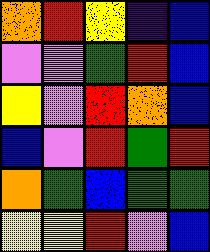[["orange", "red", "yellow", "indigo", "blue"], ["violet", "violet", "green", "red", "blue"], ["yellow", "violet", "red", "orange", "blue"], ["blue", "violet", "red", "green", "red"], ["orange", "green", "blue", "green", "green"], ["yellow", "yellow", "red", "violet", "blue"]]